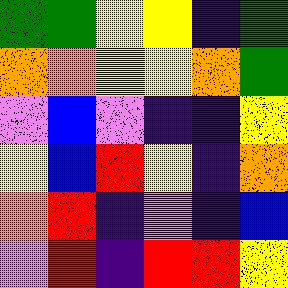[["green", "green", "yellow", "yellow", "indigo", "green"], ["orange", "orange", "yellow", "yellow", "orange", "green"], ["violet", "blue", "violet", "indigo", "indigo", "yellow"], ["yellow", "blue", "red", "yellow", "indigo", "orange"], ["orange", "red", "indigo", "violet", "indigo", "blue"], ["violet", "red", "indigo", "red", "red", "yellow"]]